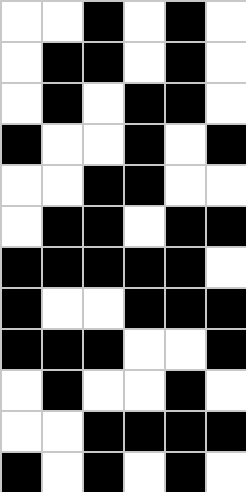[["white", "white", "black", "white", "black", "white"], ["white", "black", "black", "white", "black", "white"], ["white", "black", "white", "black", "black", "white"], ["black", "white", "white", "black", "white", "black"], ["white", "white", "black", "black", "white", "white"], ["white", "black", "black", "white", "black", "black"], ["black", "black", "black", "black", "black", "white"], ["black", "white", "white", "black", "black", "black"], ["black", "black", "black", "white", "white", "black"], ["white", "black", "white", "white", "black", "white"], ["white", "white", "black", "black", "black", "black"], ["black", "white", "black", "white", "black", "white"]]